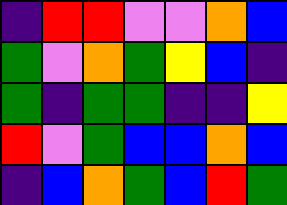[["indigo", "red", "red", "violet", "violet", "orange", "blue"], ["green", "violet", "orange", "green", "yellow", "blue", "indigo"], ["green", "indigo", "green", "green", "indigo", "indigo", "yellow"], ["red", "violet", "green", "blue", "blue", "orange", "blue"], ["indigo", "blue", "orange", "green", "blue", "red", "green"]]